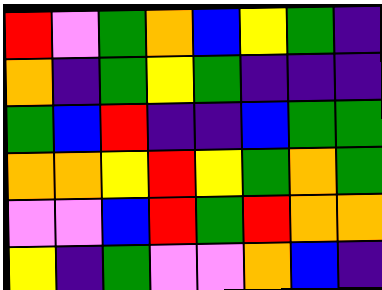[["red", "violet", "green", "orange", "blue", "yellow", "green", "indigo"], ["orange", "indigo", "green", "yellow", "green", "indigo", "indigo", "indigo"], ["green", "blue", "red", "indigo", "indigo", "blue", "green", "green"], ["orange", "orange", "yellow", "red", "yellow", "green", "orange", "green"], ["violet", "violet", "blue", "red", "green", "red", "orange", "orange"], ["yellow", "indigo", "green", "violet", "violet", "orange", "blue", "indigo"]]